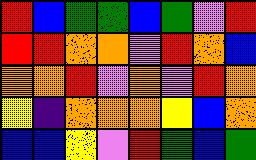[["red", "blue", "green", "green", "blue", "green", "violet", "red"], ["red", "red", "orange", "orange", "violet", "red", "orange", "blue"], ["orange", "orange", "red", "violet", "orange", "violet", "red", "orange"], ["yellow", "indigo", "orange", "orange", "orange", "yellow", "blue", "orange"], ["blue", "blue", "yellow", "violet", "red", "green", "blue", "green"]]